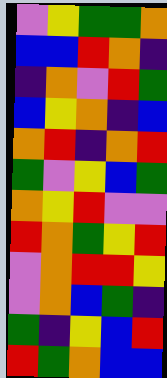[["violet", "yellow", "green", "green", "orange"], ["blue", "blue", "red", "orange", "indigo"], ["indigo", "orange", "violet", "red", "green"], ["blue", "yellow", "orange", "indigo", "blue"], ["orange", "red", "indigo", "orange", "red"], ["green", "violet", "yellow", "blue", "green"], ["orange", "yellow", "red", "violet", "violet"], ["red", "orange", "green", "yellow", "red"], ["violet", "orange", "red", "red", "yellow"], ["violet", "orange", "blue", "green", "indigo"], ["green", "indigo", "yellow", "blue", "red"], ["red", "green", "orange", "blue", "blue"]]